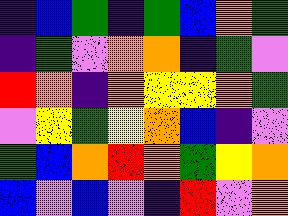[["indigo", "blue", "green", "indigo", "green", "blue", "orange", "green"], ["indigo", "green", "violet", "orange", "orange", "indigo", "green", "violet"], ["red", "orange", "indigo", "orange", "yellow", "yellow", "orange", "green"], ["violet", "yellow", "green", "yellow", "orange", "blue", "indigo", "violet"], ["green", "blue", "orange", "red", "orange", "green", "yellow", "orange"], ["blue", "violet", "blue", "violet", "indigo", "red", "violet", "orange"]]